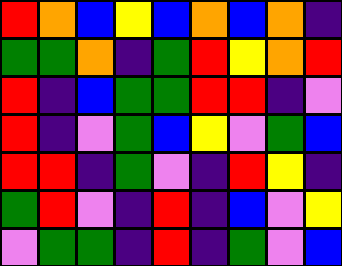[["red", "orange", "blue", "yellow", "blue", "orange", "blue", "orange", "indigo"], ["green", "green", "orange", "indigo", "green", "red", "yellow", "orange", "red"], ["red", "indigo", "blue", "green", "green", "red", "red", "indigo", "violet"], ["red", "indigo", "violet", "green", "blue", "yellow", "violet", "green", "blue"], ["red", "red", "indigo", "green", "violet", "indigo", "red", "yellow", "indigo"], ["green", "red", "violet", "indigo", "red", "indigo", "blue", "violet", "yellow"], ["violet", "green", "green", "indigo", "red", "indigo", "green", "violet", "blue"]]